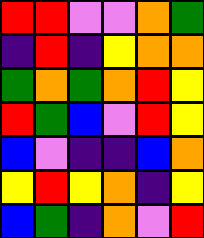[["red", "red", "violet", "violet", "orange", "green"], ["indigo", "red", "indigo", "yellow", "orange", "orange"], ["green", "orange", "green", "orange", "red", "yellow"], ["red", "green", "blue", "violet", "red", "yellow"], ["blue", "violet", "indigo", "indigo", "blue", "orange"], ["yellow", "red", "yellow", "orange", "indigo", "yellow"], ["blue", "green", "indigo", "orange", "violet", "red"]]